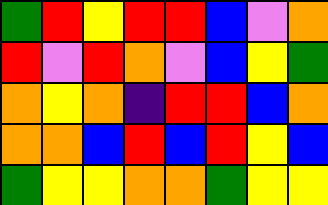[["green", "red", "yellow", "red", "red", "blue", "violet", "orange"], ["red", "violet", "red", "orange", "violet", "blue", "yellow", "green"], ["orange", "yellow", "orange", "indigo", "red", "red", "blue", "orange"], ["orange", "orange", "blue", "red", "blue", "red", "yellow", "blue"], ["green", "yellow", "yellow", "orange", "orange", "green", "yellow", "yellow"]]